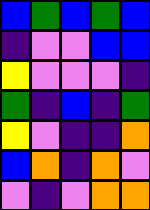[["blue", "green", "blue", "green", "blue"], ["indigo", "violet", "violet", "blue", "blue"], ["yellow", "violet", "violet", "violet", "indigo"], ["green", "indigo", "blue", "indigo", "green"], ["yellow", "violet", "indigo", "indigo", "orange"], ["blue", "orange", "indigo", "orange", "violet"], ["violet", "indigo", "violet", "orange", "orange"]]